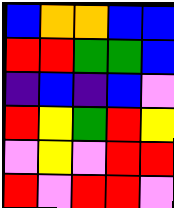[["blue", "orange", "orange", "blue", "blue"], ["red", "red", "green", "green", "blue"], ["indigo", "blue", "indigo", "blue", "violet"], ["red", "yellow", "green", "red", "yellow"], ["violet", "yellow", "violet", "red", "red"], ["red", "violet", "red", "red", "violet"]]